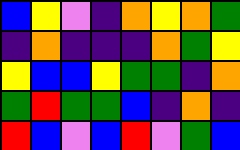[["blue", "yellow", "violet", "indigo", "orange", "yellow", "orange", "green"], ["indigo", "orange", "indigo", "indigo", "indigo", "orange", "green", "yellow"], ["yellow", "blue", "blue", "yellow", "green", "green", "indigo", "orange"], ["green", "red", "green", "green", "blue", "indigo", "orange", "indigo"], ["red", "blue", "violet", "blue", "red", "violet", "green", "blue"]]